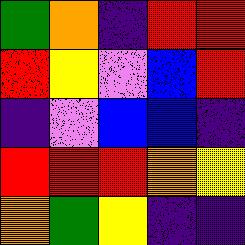[["green", "orange", "indigo", "red", "red"], ["red", "yellow", "violet", "blue", "red"], ["indigo", "violet", "blue", "blue", "indigo"], ["red", "red", "red", "orange", "yellow"], ["orange", "green", "yellow", "indigo", "indigo"]]